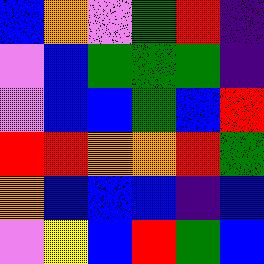[["blue", "orange", "violet", "green", "red", "indigo"], ["violet", "blue", "green", "green", "green", "indigo"], ["violet", "blue", "blue", "green", "blue", "red"], ["red", "red", "orange", "orange", "red", "green"], ["orange", "blue", "blue", "blue", "indigo", "blue"], ["violet", "yellow", "blue", "red", "green", "blue"]]